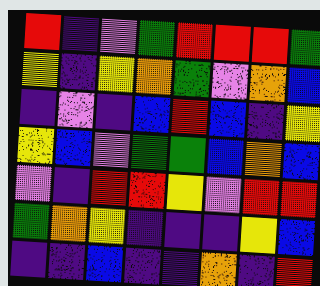[["red", "indigo", "violet", "green", "red", "red", "red", "green"], ["yellow", "indigo", "yellow", "orange", "green", "violet", "orange", "blue"], ["indigo", "violet", "indigo", "blue", "red", "blue", "indigo", "yellow"], ["yellow", "blue", "violet", "green", "green", "blue", "orange", "blue"], ["violet", "indigo", "red", "red", "yellow", "violet", "red", "red"], ["green", "orange", "yellow", "indigo", "indigo", "indigo", "yellow", "blue"], ["indigo", "indigo", "blue", "indigo", "indigo", "orange", "indigo", "red"]]